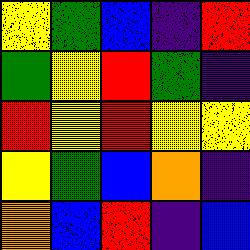[["yellow", "green", "blue", "indigo", "red"], ["green", "yellow", "red", "green", "indigo"], ["red", "yellow", "red", "yellow", "yellow"], ["yellow", "green", "blue", "orange", "indigo"], ["orange", "blue", "red", "indigo", "blue"]]